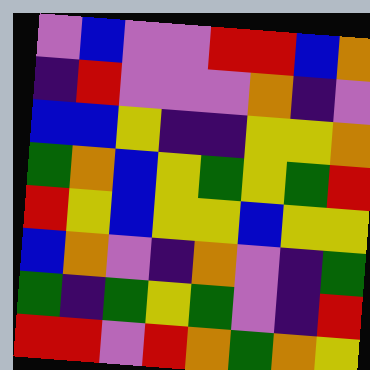[["violet", "blue", "violet", "violet", "red", "red", "blue", "orange"], ["indigo", "red", "violet", "violet", "violet", "orange", "indigo", "violet"], ["blue", "blue", "yellow", "indigo", "indigo", "yellow", "yellow", "orange"], ["green", "orange", "blue", "yellow", "green", "yellow", "green", "red"], ["red", "yellow", "blue", "yellow", "yellow", "blue", "yellow", "yellow"], ["blue", "orange", "violet", "indigo", "orange", "violet", "indigo", "green"], ["green", "indigo", "green", "yellow", "green", "violet", "indigo", "red"], ["red", "red", "violet", "red", "orange", "green", "orange", "yellow"]]